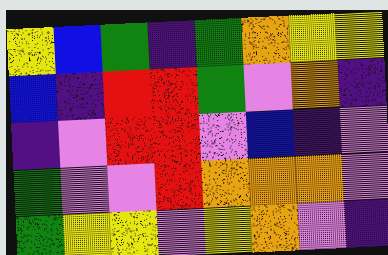[["yellow", "blue", "green", "indigo", "green", "orange", "yellow", "yellow"], ["blue", "indigo", "red", "red", "green", "violet", "orange", "indigo"], ["indigo", "violet", "red", "red", "violet", "blue", "indigo", "violet"], ["green", "violet", "violet", "red", "orange", "orange", "orange", "violet"], ["green", "yellow", "yellow", "violet", "yellow", "orange", "violet", "indigo"]]